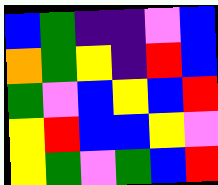[["blue", "green", "indigo", "indigo", "violet", "blue"], ["orange", "green", "yellow", "indigo", "red", "blue"], ["green", "violet", "blue", "yellow", "blue", "red"], ["yellow", "red", "blue", "blue", "yellow", "violet"], ["yellow", "green", "violet", "green", "blue", "red"]]